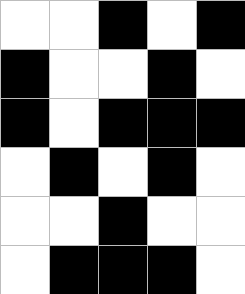[["white", "white", "black", "white", "black"], ["black", "white", "white", "black", "white"], ["black", "white", "black", "black", "black"], ["white", "black", "white", "black", "white"], ["white", "white", "black", "white", "white"], ["white", "black", "black", "black", "white"]]